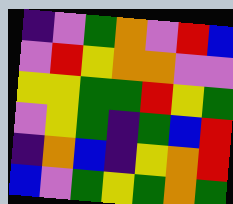[["indigo", "violet", "green", "orange", "violet", "red", "blue"], ["violet", "red", "yellow", "orange", "orange", "violet", "violet"], ["yellow", "yellow", "green", "green", "red", "yellow", "green"], ["violet", "yellow", "green", "indigo", "green", "blue", "red"], ["indigo", "orange", "blue", "indigo", "yellow", "orange", "red"], ["blue", "violet", "green", "yellow", "green", "orange", "green"]]